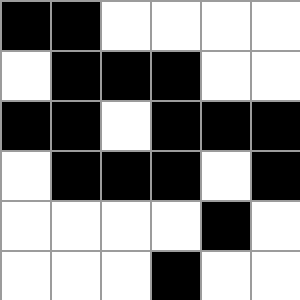[["black", "black", "white", "white", "white", "white"], ["white", "black", "black", "black", "white", "white"], ["black", "black", "white", "black", "black", "black"], ["white", "black", "black", "black", "white", "black"], ["white", "white", "white", "white", "black", "white"], ["white", "white", "white", "black", "white", "white"]]